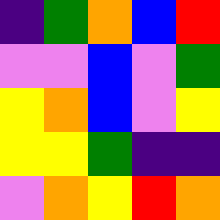[["indigo", "green", "orange", "blue", "red"], ["violet", "violet", "blue", "violet", "green"], ["yellow", "orange", "blue", "violet", "yellow"], ["yellow", "yellow", "green", "indigo", "indigo"], ["violet", "orange", "yellow", "red", "orange"]]